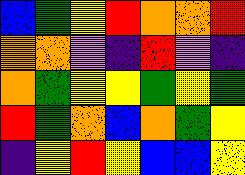[["blue", "green", "yellow", "red", "orange", "orange", "red"], ["orange", "orange", "violet", "indigo", "red", "violet", "indigo"], ["orange", "green", "yellow", "yellow", "green", "yellow", "green"], ["red", "green", "orange", "blue", "orange", "green", "yellow"], ["indigo", "yellow", "red", "yellow", "blue", "blue", "yellow"]]